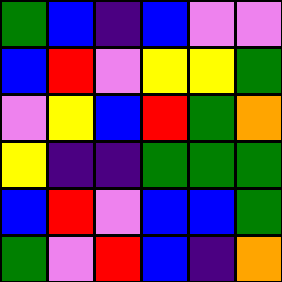[["green", "blue", "indigo", "blue", "violet", "violet"], ["blue", "red", "violet", "yellow", "yellow", "green"], ["violet", "yellow", "blue", "red", "green", "orange"], ["yellow", "indigo", "indigo", "green", "green", "green"], ["blue", "red", "violet", "blue", "blue", "green"], ["green", "violet", "red", "blue", "indigo", "orange"]]